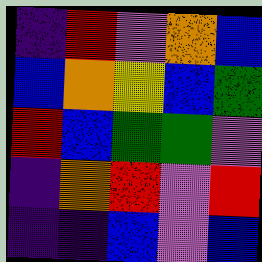[["indigo", "red", "violet", "orange", "blue"], ["blue", "orange", "yellow", "blue", "green"], ["red", "blue", "green", "green", "violet"], ["indigo", "orange", "red", "violet", "red"], ["indigo", "indigo", "blue", "violet", "blue"]]